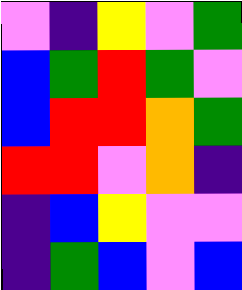[["violet", "indigo", "yellow", "violet", "green"], ["blue", "green", "red", "green", "violet"], ["blue", "red", "red", "orange", "green"], ["red", "red", "violet", "orange", "indigo"], ["indigo", "blue", "yellow", "violet", "violet"], ["indigo", "green", "blue", "violet", "blue"]]